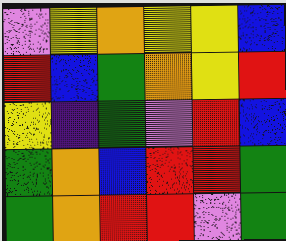[["violet", "yellow", "orange", "yellow", "yellow", "blue"], ["red", "blue", "green", "orange", "yellow", "red"], ["yellow", "indigo", "green", "violet", "red", "blue"], ["green", "orange", "blue", "red", "red", "green"], ["green", "orange", "red", "red", "violet", "green"]]